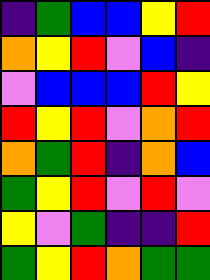[["indigo", "green", "blue", "blue", "yellow", "red"], ["orange", "yellow", "red", "violet", "blue", "indigo"], ["violet", "blue", "blue", "blue", "red", "yellow"], ["red", "yellow", "red", "violet", "orange", "red"], ["orange", "green", "red", "indigo", "orange", "blue"], ["green", "yellow", "red", "violet", "red", "violet"], ["yellow", "violet", "green", "indigo", "indigo", "red"], ["green", "yellow", "red", "orange", "green", "green"]]